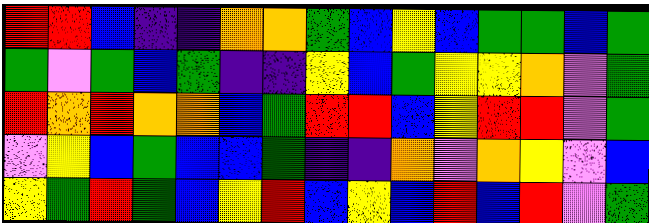[["red", "red", "blue", "indigo", "indigo", "orange", "orange", "green", "blue", "yellow", "blue", "green", "green", "blue", "green"], ["green", "violet", "green", "blue", "green", "indigo", "indigo", "yellow", "blue", "green", "yellow", "yellow", "orange", "violet", "green"], ["red", "orange", "red", "orange", "orange", "blue", "green", "red", "red", "blue", "yellow", "red", "red", "violet", "green"], ["violet", "yellow", "blue", "green", "blue", "blue", "green", "indigo", "indigo", "orange", "violet", "orange", "yellow", "violet", "blue"], ["yellow", "green", "red", "green", "blue", "yellow", "red", "blue", "yellow", "blue", "red", "blue", "red", "violet", "green"]]